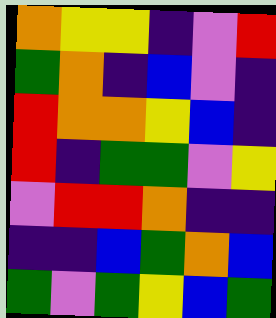[["orange", "yellow", "yellow", "indigo", "violet", "red"], ["green", "orange", "indigo", "blue", "violet", "indigo"], ["red", "orange", "orange", "yellow", "blue", "indigo"], ["red", "indigo", "green", "green", "violet", "yellow"], ["violet", "red", "red", "orange", "indigo", "indigo"], ["indigo", "indigo", "blue", "green", "orange", "blue"], ["green", "violet", "green", "yellow", "blue", "green"]]